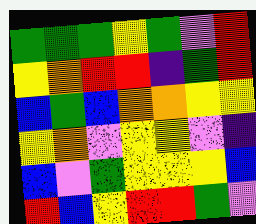[["green", "green", "green", "yellow", "green", "violet", "red"], ["yellow", "orange", "red", "red", "indigo", "green", "red"], ["blue", "green", "blue", "orange", "orange", "yellow", "yellow"], ["yellow", "orange", "violet", "yellow", "yellow", "violet", "indigo"], ["blue", "violet", "green", "yellow", "yellow", "yellow", "blue"], ["red", "blue", "yellow", "red", "red", "green", "violet"]]